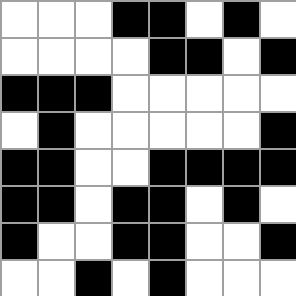[["white", "white", "white", "black", "black", "white", "black", "white"], ["white", "white", "white", "white", "black", "black", "white", "black"], ["black", "black", "black", "white", "white", "white", "white", "white"], ["white", "black", "white", "white", "white", "white", "white", "black"], ["black", "black", "white", "white", "black", "black", "black", "black"], ["black", "black", "white", "black", "black", "white", "black", "white"], ["black", "white", "white", "black", "black", "white", "white", "black"], ["white", "white", "black", "white", "black", "white", "white", "white"]]